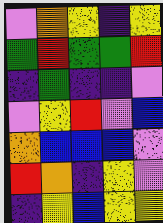[["violet", "orange", "yellow", "indigo", "yellow"], ["green", "red", "green", "green", "red"], ["indigo", "green", "indigo", "indigo", "violet"], ["violet", "yellow", "red", "violet", "blue"], ["orange", "blue", "blue", "blue", "violet"], ["red", "orange", "indigo", "yellow", "violet"], ["indigo", "yellow", "blue", "yellow", "yellow"]]